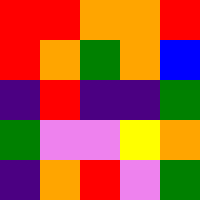[["red", "red", "orange", "orange", "red"], ["red", "orange", "green", "orange", "blue"], ["indigo", "red", "indigo", "indigo", "green"], ["green", "violet", "violet", "yellow", "orange"], ["indigo", "orange", "red", "violet", "green"]]